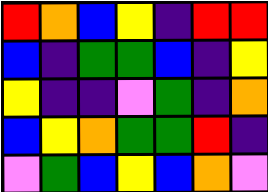[["red", "orange", "blue", "yellow", "indigo", "red", "red"], ["blue", "indigo", "green", "green", "blue", "indigo", "yellow"], ["yellow", "indigo", "indigo", "violet", "green", "indigo", "orange"], ["blue", "yellow", "orange", "green", "green", "red", "indigo"], ["violet", "green", "blue", "yellow", "blue", "orange", "violet"]]